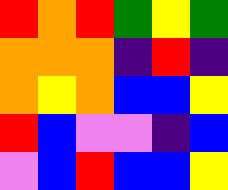[["red", "orange", "red", "green", "yellow", "green"], ["orange", "orange", "orange", "indigo", "red", "indigo"], ["orange", "yellow", "orange", "blue", "blue", "yellow"], ["red", "blue", "violet", "violet", "indigo", "blue"], ["violet", "blue", "red", "blue", "blue", "yellow"]]